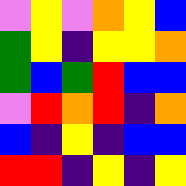[["violet", "yellow", "violet", "orange", "yellow", "blue"], ["green", "yellow", "indigo", "yellow", "yellow", "orange"], ["green", "blue", "green", "red", "blue", "blue"], ["violet", "red", "orange", "red", "indigo", "orange"], ["blue", "indigo", "yellow", "indigo", "blue", "blue"], ["red", "red", "indigo", "yellow", "indigo", "yellow"]]